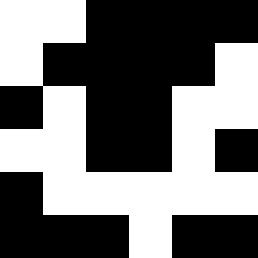[["white", "white", "black", "black", "black", "black"], ["white", "black", "black", "black", "black", "white"], ["black", "white", "black", "black", "white", "white"], ["white", "white", "black", "black", "white", "black"], ["black", "white", "white", "white", "white", "white"], ["black", "black", "black", "white", "black", "black"]]